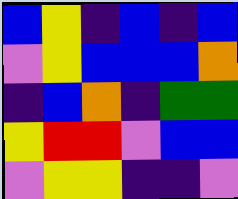[["blue", "yellow", "indigo", "blue", "indigo", "blue"], ["violet", "yellow", "blue", "blue", "blue", "orange"], ["indigo", "blue", "orange", "indigo", "green", "green"], ["yellow", "red", "red", "violet", "blue", "blue"], ["violet", "yellow", "yellow", "indigo", "indigo", "violet"]]